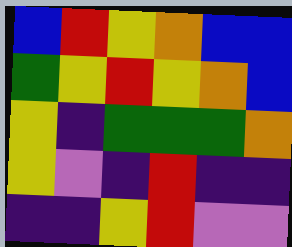[["blue", "red", "yellow", "orange", "blue", "blue"], ["green", "yellow", "red", "yellow", "orange", "blue"], ["yellow", "indigo", "green", "green", "green", "orange"], ["yellow", "violet", "indigo", "red", "indigo", "indigo"], ["indigo", "indigo", "yellow", "red", "violet", "violet"]]